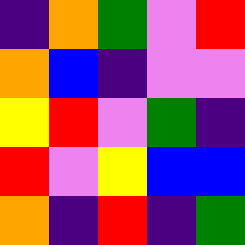[["indigo", "orange", "green", "violet", "red"], ["orange", "blue", "indigo", "violet", "violet"], ["yellow", "red", "violet", "green", "indigo"], ["red", "violet", "yellow", "blue", "blue"], ["orange", "indigo", "red", "indigo", "green"]]